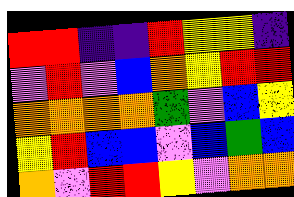[["red", "red", "indigo", "indigo", "red", "yellow", "yellow", "indigo"], ["violet", "red", "violet", "blue", "orange", "yellow", "red", "red"], ["orange", "orange", "orange", "orange", "green", "violet", "blue", "yellow"], ["yellow", "red", "blue", "blue", "violet", "blue", "green", "blue"], ["orange", "violet", "red", "red", "yellow", "violet", "orange", "orange"]]